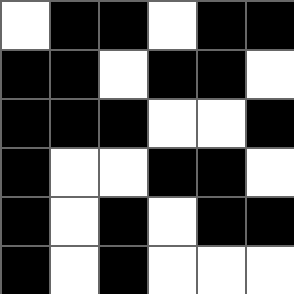[["white", "black", "black", "white", "black", "black"], ["black", "black", "white", "black", "black", "white"], ["black", "black", "black", "white", "white", "black"], ["black", "white", "white", "black", "black", "white"], ["black", "white", "black", "white", "black", "black"], ["black", "white", "black", "white", "white", "white"]]